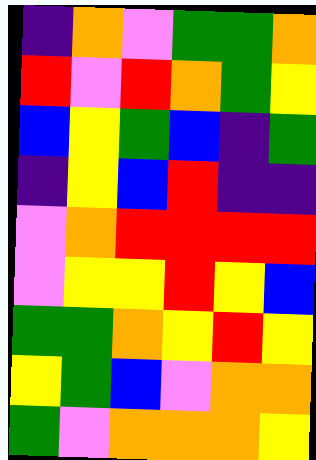[["indigo", "orange", "violet", "green", "green", "orange"], ["red", "violet", "red", "orange", "green", "yellow"], ["blue", "yellow", "green", "blue", "indigo", "green"], ["indigo", "yellow", "blue", "red", "indigo", "indigo"], ["violet", "orange", "red", "red", "red", "red"], ["violet", "yellow", "yellow", "red", "yellow", "blue"], ["green", "green", "orange", "yellow", "red", "yellow"], ["yellow", "green", "blue", "violet", "orange", "orange"], ["green", "violet", "orange", "orange", "orange", "yellow"]]